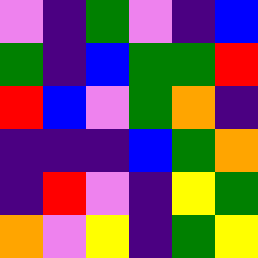[["violet", "indigo", "green", "violet", "indigo", "blue"], ["green", "indigo", "blue", "green", "green", "red"], ["red", "blue", "violet", "green", "orange", "indigo"], ["indigo", "indigo", "indigo", "blue", "green", "orange"], ["indigo", "red", "violet", "indigo", "yellow", "green"], ["orange", "violet", "yellow", "indigo", "green", "yellow"]]